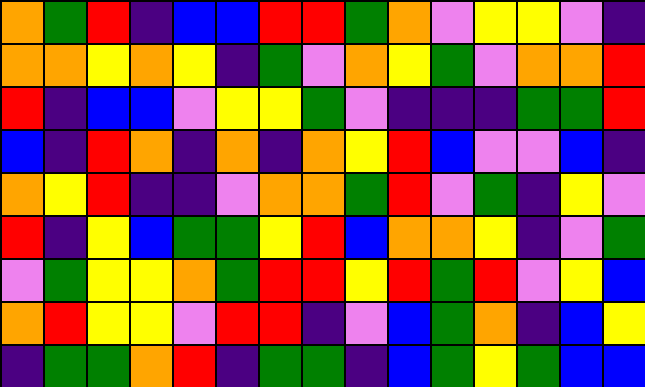[["orange", "green", "red", "indigo", "blue", "blue", "red", "red", "green", "orange", "violet", "yellow", "yellow", "violet", "indigo"], ["orange", "orange", "yellow", "orange", "yellow", "indigo", "green", "violet", "orange", "yellow", "green", "violet", "orange", "orange", "red"], ["red", "indigo", "blue", "blue", "violet", "yellow", "yellow", "green", "violet", "indigo", "indigo", "indigo", "green", "green", "red"], ["blue", "indigo", "red", "orange", "indigo", "orange", "indigo", "orange", "yellow", "red", "blue", "violet", "violet", "blue", "indigo"], ["orange", "yellow", "red", "indigo", "indigo", "violet", "orange", "orange", "green", "red", "violet", "green", "indigo", "yellow", "violet"], ["red", "indigo", "yellow", "blue", "green", "green", "yellow", "red", "blue", "orange", "orange", "yellow", "indigo", "violet", "green"], ["violet", "green", "yellow", "yellow", "orange", "green", "red", "red", "yellow", "red", "green", "red", "violet", "yellow", "blue"], ["orange", "red", "yellow", "yellow", "violet", "red", "red", "indigo", "violet", "blue", "green", "orange", "indigo", "blue", "yellow"], ["indigo", "green", "green", "orange", "red", "indigo", "green", "green", "indigo", "blue", "green", "yellow", "green", "blue", "blue"]]